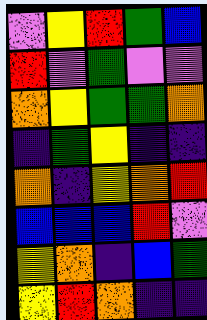[["violet", "yellow", "red", "green", "blue"], ["red", "violet", "green", "violet", "violet"], ["orange", "yellow", "green", "green", "orange"], ["indigo", "green", "yellow", "indigo", "indigo"], ["orange", "indigo", "yellow", "orange", "red"], ["blue", "blue", "blue", "red", "violet"], ["yellow", "orange", "indigo", "blue", "green"], ["yellow", "red", "orange", "indigo", "indigo"]]